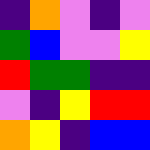[["indigo", "orange", "violet", "indigo", "violet"], ["green", "blue", "violet", "violet", "yellow"], ["red", "green", "green", "indigo", "indigo"], ["violet", "indigo", "yellow", "red", "red"], ["orange", "yellow", "indigo", "blue", "blue"]]